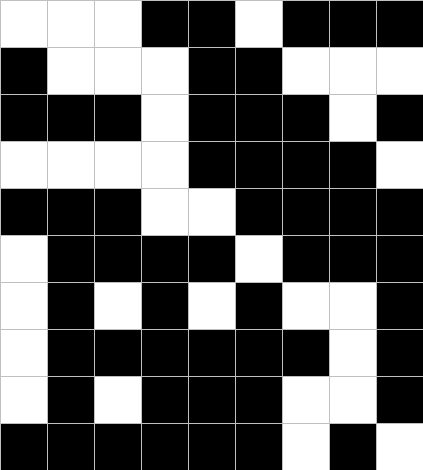[["white", "white", "white", "black", "black", "white", "black", "black", "black"], ["black", "white", "white", "white", "black", "black", "white", "white", "white"], ["black", "black", "black", "white", "black", "black", "black", "white", "black"], ["white", "white", "white", "white", "black", "black", "black", "black", "white"], ["black", "black", "black", "white", "white", "black", "black", "black", "black"], ["white", "black", "black", "black", "black", "white", "black", "black", "black"], ["white", "black", "white", "black", "white", "black", "white", "white", "black"], ["white", "black", "black", "black", "black", "black", "black", "white", "black"], ["white", "black", "white", "black", "black", "black", "white", "white", "black"], ["black", "black", "black", "black", "black", "black", "white", "black", "white"]]